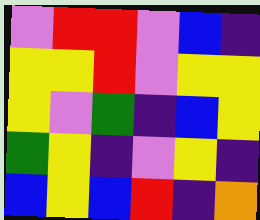[["violet", "red", "red", "violet", "blue", "indigo"], ["yellow", "yellow", "red", "violet", "yellow", "yellow"], ["yellow", "violet", "green", "indigo", "blue", "yellow"], ["green", "yellow", "indigo", "violet", "yellow", "indigo"], ["blue", "yellow", "blue", "red", "indigo", "orange"]]